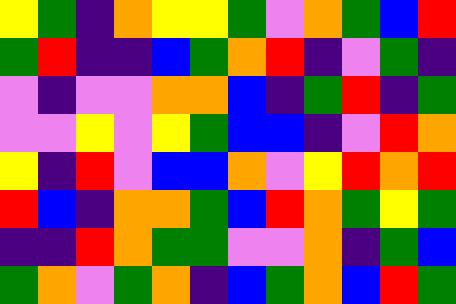[["yellow", "green", "indigo", "orange", "yellow", "yellow", "green", "violet", "orange", "green", "blue", "red"], ["green", "red", "indigo", "indigo", "blue", "green", "orange", "red", "indigo", "violet", "green", "indigo"], ["violet", "indigo", "violet", "violet", "orange", "orange", "blue", "indigo", "green", "red", "indigo", "green"], ["violet", "violet", "yellow", "violet", "yellow", "green", "blue", "blue", "indigo", "violet", "red", "orange"], ["yellow", "indigo", "red", "violet", "blue", "blue", "orange", "violet", "yellow", "red", "orange", "red"], ["red", "blue", "indigo", "orange", "orange", "green", "blue", "red", "orange", "green", "yellow", "green"], ["indigo", "indigo", "red", "orange", "green", "green", "violet", "violet", "orange", "indigo", "green", "blue"], ["green", "orange", "violet", "green", "orange", "indigo", "blue", "green", "orange", "blue", "red", "green"]]